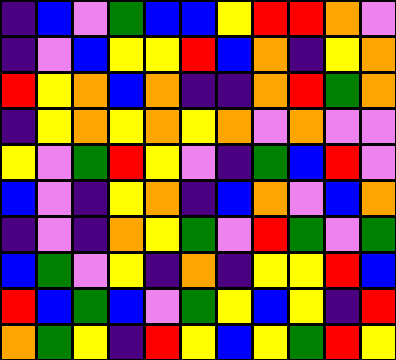[["indigo", "blue", "violet", "green", "blue", "blue", "yellow", "red", "red", "orange", "violet"], ["indigo", "violet", "blue", "yellow", "yellow", "red", "blue", "orange", "indigo", "yellow", "orange"], ["red", "yellow", "orange", "blue", "orange", "indigo", "indigo", "orange", "red", "green", "orange"], ["indigo", "yellow", "orange", "yellow", "orange", "yellow", "orange", "violet", "orange", "violet", "violet"], ["yellow", "violet", "green", "red", "yellow", "violet", "indigo", "green", "blue", "red", "violet"], ["blue", "violet", "indigo", "yellow", "orange", "indigo", "blue", "orange", "violet", "blue", "orange"], ["indigo", "violet", "indigo", "orange", "yellow", "green", "violet", "red", "green", "violet", "green"], ["blue", "green", "violet", "yellow", "indigo", "orange", "indigo", "yellow", "yellow", "red", "blue"], ["red", "blue", "green", "blue", "violet", "green", "yellow", "blue", "yellow", "indigo", "red"], ["orange", "green", "yellow", "indigo", "red", "yellow", "blue", "yellow", "green", "red", "yellow"]]